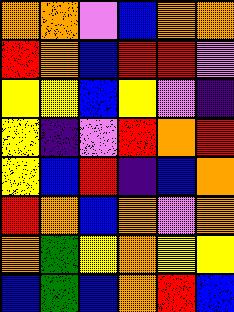[["orange", "orange", "violet", "blue", "orange", "orange"], ["red", "orange", "blue", "red", "red", "violet"], ["yellow", "yellow", "blue", "yellow", "violet", "indigo"], ["yellow", "indigo", "violet", "red", "orange", "red"], ["yellow", "blue", "red", "indigo", "blue", "orange"], ["red", "orange", "blue", "orange", "violet", "orange"], ["orange", "green", "yellow", "orange", "yellow", "yellow"], ["blue", "green", "blue", "orange", "red", "blue"]]